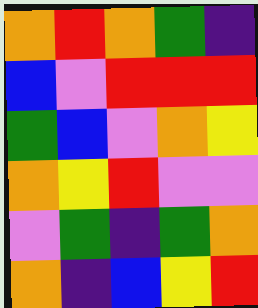[["orange", "red", "orange", "green", "indigo"], ["blue", "violet", "red", "red", "red"], ["green", "blue", "violet", "orange", "yellow"], ["orange", "yellow", "red", "violet", "violet"], ["violet", "green", "indigo", "green", "orange"], ["orange", "indigo", "blue", "yellow", "red"]]